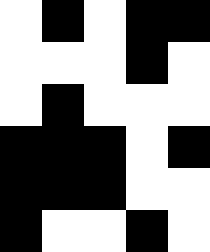[["white", "black", "white", "black", "black"], ["white", "white", "white", "black", "white"], ["white", "black", "white", "white", "white"], ["black", "black", "black", "white", "black"], ["black", "black", "black", "white", "white"], ["black", "white", "white", "black", "white"]]